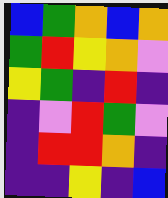[["blue", "green", "orange", "blue", "orange"], ["green", "red", "yellow", "orange", "violet"], ["yellow", "green", "indigo", "red", "indigo"], ["indigo", "violet", "red", "green", "violet"], ["indigo", "red", "red", "orange", "indigo"], ["indigo", "indigo", "yellow", "indigo", "blue"]]